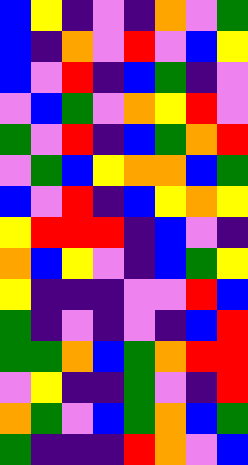[["blue", "yellow", "indigo", "violet", "indigo", "orange", "violet", "green"], ["blue", "indigo", "orange", "violet", "red", "violet", "blue", "yellow"], ["blue", "violet", "red", "indigo", "blue", "green", "indigo", "violet"], ["violet", "blue", "green", "violet", "orange", "yellow", "red", "violet"], ["green", "violet", "red", "indigo", "blue", "green", "orange", "red"], ["violet", "green", "blue", "yellow", "orange", "orange", "blue", "green"], ["blue", "violet", "red", "indigo", "blue", "yellow", "orange", "yellow"], ["yellow", "red", "red", "red", "indigo", "blue", "violet", "indigo"], ["orange", "blue", "yellow", "violet", "indigo", "blue", "green", "yellow"], ["yellow", "indigo", "indigo", "indigo", "violet", "violet", "red", "blue"], ["green", "indigo", "violet", "indigo", "violet", "indigo", "blue", "red"], ["green", "green", "orange", "blue", "green", "orange", "red", "red"], ["violet", "yellow", "indigo", "indigo", "green", "violet", "indigo", "red"], ["orange", "green", "violet", "blue", "green", "orange", "blue", "green"], ["green", "indigo", "indigo", "indigo", "red", "orange", "violet", "blue"]]